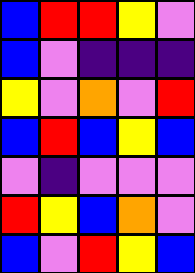[["blue", "red", "red", "yellow", "violet"], ["blue", "violet", "indigo", "indigo", "indigo"], ["yellow", "violet", "orange", "violet", "red"], ["blue", "red", "blue", "yellow", "blue"], ["violet", "indigo", "violet", "violet", "violet"], ["red", "yellow", "blue", "orange", "violet"], ["blue", "violet", "red", "yellow", "blue"]]